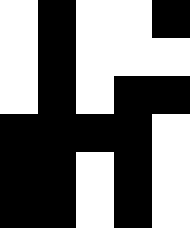[["white", "black", "white", "white", "black"], ["white", "black", "white", "white", "white"], ["white", "black", "white", "black", "black"], ["black", "black", "black", "black", "white"], ["black", "black", "white", "black", "white"], ["black", "black", "white", "black", "white"]]